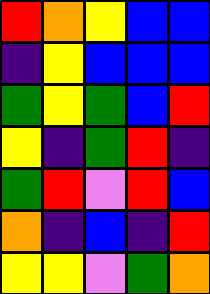[["red", "orange", "yellow", "blue", "blue"], ["indigo", "yellow", "blue", "blue", "blue"], ["green", "yellow", "green", "blue", "red"], ["yellow", "indigo", "green", "red", "indigo"], ["green", "red", "violet", "red", "blue"], ["orange", "indigo", "blue", "indigo", "red"], ["yellow", "yellow", "violet", "green", "orange"]]